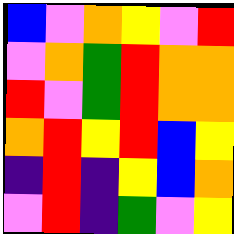[["blue", "violet", "orange", "yellow", "violet", "red"], ["violet", "orange", "green", "red", "orange", "orange"], ["red", "violet", "green", "red", "orange", "orange"], ["orange", "red", "yellow", "red", "blue", "yellow"], ["indigo", "red", "indigo", "yellow", "blue", "orange"], ["violet", "red", "indigo", "green", "violet", "yellow"]]